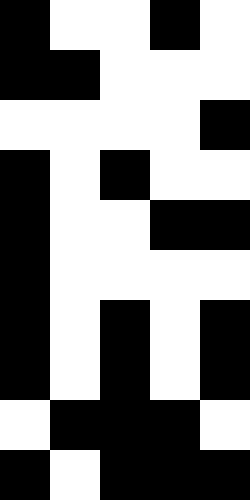[["black", "white", "white", "black", "white"], ["black", "black", "white", "white", "white"], ["white", "white", "white", "white", "black"], ["black", "white", "black", "white", "white"], ["black", "white", "white", "black", "black"], ["black", "white", "white", "white", "white"], ["black", "white", "black", "white", "black"], ["black", "white", "black", "white", "black"], ["white", "black", "black", "black", "white"], ["black", "white", "black", "black", "black"]]